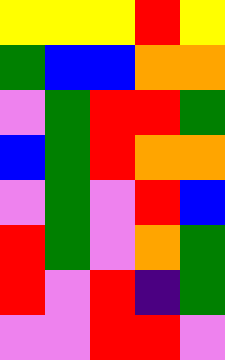[["yellow", "yellow", "yellow", "red", "yellow"], ["green", "blue", "blue", "orange", "orange"], ["violet", "green", "red", "red", "green"], ["blue", "green", "red", "orange", "orange"], ["violet", "green", "violet", "red", "blue"], ["red", "green", "violet", "orange", "green"], ["red", "violet", "red", "indigo", "green"], ["violet", "violet", "red", "red", "violet"]]